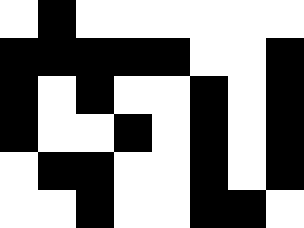[["white", "black", "white", "white", "white", "white", "white", "white"], ["black", "black", "black", "black", "black", "white", "white", "black"], ["black", "white", "black", "white", "white", "black", "white", "black"], ["black", "white", "white", "black", "white", "black", "white", "black"], ["white", "black", "black", "white", "white", "black", "white", "black"], ["white", "white", "black", "white", "white", "black", "black", "white"]]